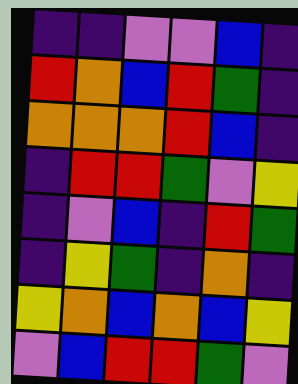[["indigo", "indigo", "violet", "violet", "blue", "indigo"], ["red", "orange", "blue", "red", "green", "indigo"], ["orange", "orange", "orange", "red", "blue", "indigo"], ["indigo", "red", "red", "green", "violet", "yellow"], ["indigo", "violet", "blue", "indigo", "red", "green"], ["indigo", "yellow", "green", "indigo", "orange", "indigo"], ["yellow", "orange", "blue", "orange", "blue", "yellow"], ["violet", "blue", "red", "red", "green", "violet"]]